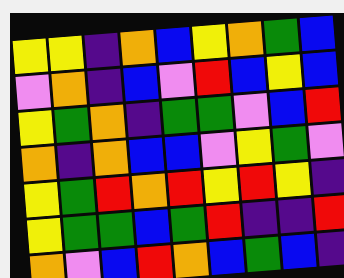[["yellow", "yellow", "indigo", "orange", "blue", "yellow", "orange", "green", "blue"], ["violet", "orange", "indigo", "blue", "violet", "red", "blue", "yellow", "blue"], ["yellow", "green", "orange", "indigo", "green", "green", "violet", "blue", "red"], ["orange", "indigo", "orange", "blue", "blue", "violet", "yellow", "green", "violet"], ["yellow", "green", "red", "orange", "red", "yellow", "red", "yellow", "indigo"], ["yellow", "green", "green", "blue", "green", "red", "indigo", "indigo", "red"], ["orange", "violet", "blue", "red", "orange", "blue", "green", "blue", "indigo"]]